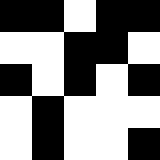[["black", "black", "white", "black", "black"], ["white", "white", "black", "black", "white"], ["black", "white", "black", "white", "black"], ["white", "black", "white", "white", "white"], ["white", "black", "white", "white", "black"]]